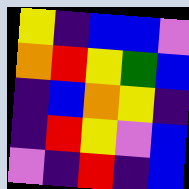[["yellow", "indigo", "blue", "blue", "violet"], ["orange", "red", "yellow", "green", "blue"], ["indigo", "blue", "orange", "yellow", "indigo"], ["indigo", "red", "yellow", "violet", "blue"], ["violet", "indigo", "red", "indigo", "blue"]]